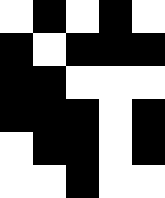[["white", "black", "white", "black", "white"], ["black", "white", "black", "black", "black"], ["black", "black", "white", "white", "white"], ["black", "black", "black", "white", "black"], ["white", "black", "black", "white", "black"], ["white", "white", "black", "white", "white"]]